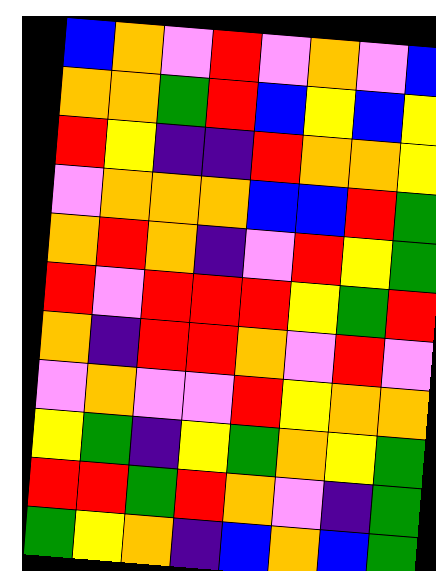[["blue", "orange", "violet", "red", "violet", "orange", "violet", "blue"], ["orange", "orange", "green", "red", "blue", "yellow", "blue", "yellow"], ["red", "yellow", "indigo", "indigo", "red", "orange", "orange", "yellow"], ["violet", "orange", "orange", "orange", "blue", "blue", "red", "green"], ["orange", "red", "orange", "indigo", "violet", "red", "yellow", "green"], ["red", "violet", "red", "red", "red", "yellow", "green", "red"], ["orange", "indigo", "red", "red", "orange", "violet", "red", "violet"], ["violet", "orange", "violet", "violet", "red", "yellow", "orange", "orange"], ["yellow", "green", "indigo", "yellow", "green", "orange", "yellow", "green"], ["red", "red", "green", "red", "orange", "violet", "indigo", "green"], ["green", "yellow", "orange", "indigo", "blue", "orange", "blue", "green"]]